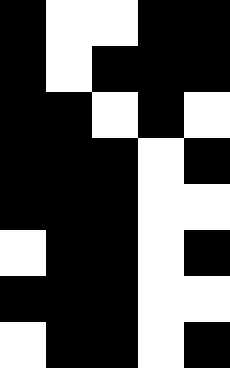[["black", "white", "white", "black", "black"], ["black", "white", "black", "black", "black"], ["black", "black", "white", "black", "white"], ["black", "black", "black", "white", "black"], ["black", "black", "black", "white", "white"], ["white", "black", "black", "white", "black"], ["black", "black", "black", "white", "white"], ["white", "black", "black", "white", "black"]]